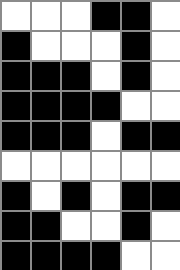[["white", "white", "white", "black", "black", "white"], ["black", "white", "white", "white", "black", "white"], ["black", "black", "black", "white", "black", "white"], ["black", "black", "black", "black", "white", "white"], ["black", "black", "black", "white", "black", "black"], ["white", "white", "white", "white", "white", "white"], ["black", "white", "black", "white", "black", "black"], ["black", "black", "white", "white", "black", "white"], ["black", "black", "black", "black", "white", "white"]]